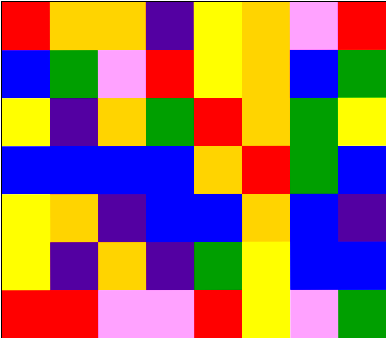[["red", "orange", "orange", "indigo", "yellow", "orange", "violet", "red"], ["blue", "green", "violet", "red", "yellow", "orange", "blue", "green"], ["yellow", "indigo", "orange", "green", "red", "orange", "green", "yellow"], ["blue", "blue", "blue", "blue", "orange", "red", "green", "blue"], ["yellow", "orange", "indigo", "blue", "blue", "orange", "blue", "indigo"], ["yellow", "indigo", "orange", "indigo", "green", "yellow", "blue", "blue"], ["red", "red", "violet", "violet", "red", "yellow", "violet", "green"]]